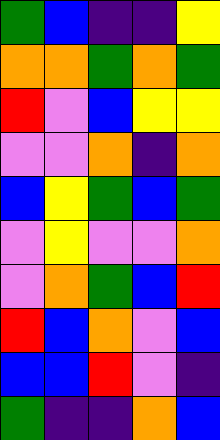[["green", "blue", "indigo", "indigo", "yellow"], ["orange", "orange", "green", "orange", "green"], ["red", "violet", "blue", "yellow", "yellow"], ["violet", "violet", "orange", "indigo", "orange"], ["blue", "yellow", "green", "blue", "green"], ["violet", "yellow", "violet", "violet", "orange"], ["violet", "orange", "green", "blue", "red"], ["red", "blue", "orange", "violet", "blue"], ["blue", "blue", "red", "violet", "indigo"], ["green", "indigo", "indigo", "orange", "blue"]]